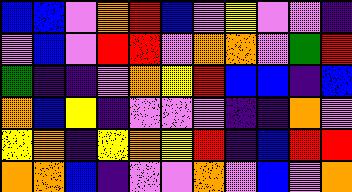[["blue", "blue", "violet", "orange", "red", "blue", "violet", "yellow", "violet", "violet", "indigo"], ["violet", "blue", "violet", "red", "red", "violet", "orange", "orange", "violet", "green", "red"], ["green", "indigo", "indigo", "violet", "orange", "yellow", "red", "blue", "blue", "indigo", "blue"], ["orange", "blue", "yellow", "indigo", "violet", "violet", "violet", "indigo", "indigo", "orange", "violet"], ["yellow", "orange", "indigo", "yellow", "orange", "yellow", "red", "indigo", "blue", "red", "red"], ["orange", "orange", "blue", "indigo", "violet", "violet", "orange", "violet", "blue", "violet", "orange"]]